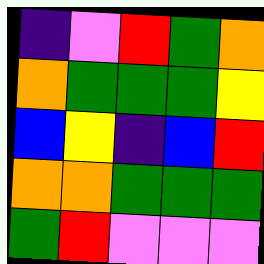[["indigo", "violet", "red", "green", "orange"], ["orange", "green", "green", "green", "yellow"], ["blue", "yellow", "indigo", "blue", "red"], ["orange", "orange", "green", "green", "green"], ["green", "red", "violet", "violet", "violet"]]